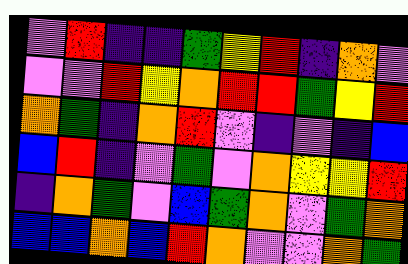[["violet", "red", "indigo", "indigo", "green", "yellow", "red", "indigo", "orange", "violet"], ["violet", "violet", "red", "yellow", "orange", "red", "red", "green", "yellow", "red"], ["orange", "green", "indigo", "orange", "red", "violet", "indigo", "violet", "indigo", "blue"], ["blue", "red", "indigo", "violet", "green", "violet", "orange", "yellow", "yellow", "red"], ["indigo", "orange", "green", "violet", "blue", "green", "orange", "violet", "green", "orange"], ["blue", "blue", "orange", "blue", "red", "orange", "violet", "violet", "orange", "green"]]